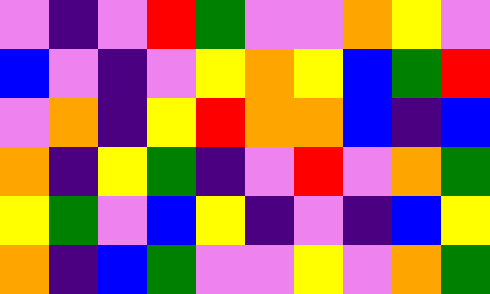[["violet", "indigo", "violet", "red", "green", "violet", "violet", "orange", "yellow", "violet"], ["blue", "violet", "indigo", "violet", "yellow", "orange", "yellow", "blue", "green", "red"], ["violet", "orange", "indigo", "yellow", "red", "orange", "orange", "blue", "indigo", "blue"], ["orange", "indigo", "yellow", "green", "indigo", "violet", "red", "violet", "orange", "green"], ["yellow", "green", "violet", "blue", "yellow", "indigo", "violet", "indigo", "blue", "yellow"], ["orange", "indigo", "blue", "green", "violet", "violet", "yellow", "violet", "orange", "green"]]